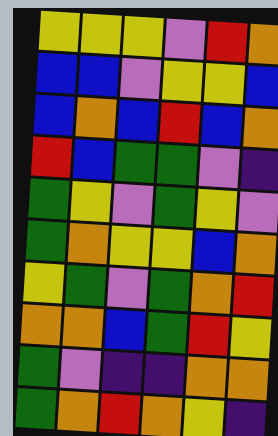[["yellow", "yellow", "yellow", "violet", "red", "orange"], ["blue", "blue", "violet", "yellow", "yellow", "blue"], ["blue", "orange", "blue", "red", "blue", "orange"], ["red", "blue", "green", "green", "violet", "indigo"], ["green", "yellow", "violet", "green", "yellow", "violet"], ["green", "orange", "yellow", "yellow", "blue", "orange"], ["yellow", "green", "violet", "green", "orange", "red"], ["orange", "orange", "blue", "green", "red", "yellow"], ["green", "violet", "indigo", "indigo", "orange", "orange"], ["green", "orange", "red", "orange", "yellow", "indigo"]]